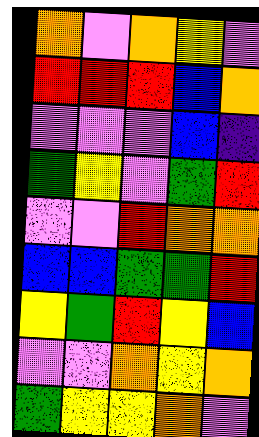[["orange", "violet", "orange", "yellow", "violet"], ["red", "red", "red", "blue", "orange"], ["violet", "violet", "violet", "blue", "indigo"], ["green", "yellow", "violet", "green", "red"], ["violet", "violet", "red", "orange", "orange"], ["blue", "blue", "green", "green", "red"], ["yellow", "green", "red", "yellow", "blue"], ["violet", "violet", "orange", "yellow", "orange"], ["green", "yellow", "yellow", "orange", "violet"]]